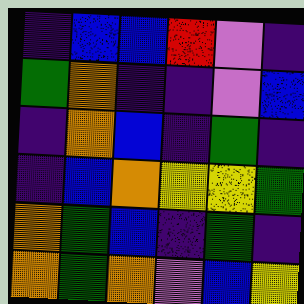[["indigo", "blue", "blue", "red", "violet", "indigo"], ["green", "orange", "indigo", "indigo", "violet", "blue"], ["indigo", "orange", "blue", "indigo", "green", "indigo"], ["indigo", "blue", "orange", "yellow", "yellow", "green"], ["orange", "green", "blue", "indigo", "green", "indigo"], ["orange", "green", "orange", "violet", "blue", "yellow"]]